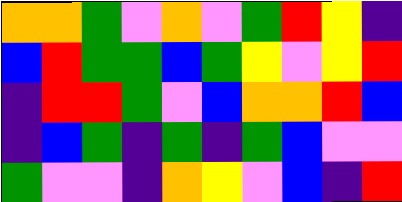[["orange", "orange", "green", "violet", "orange", "violet", "green", "red", "yellow", "indigo"], ["blue", "red", "green", "green", "blue", "green", "yellow", "violet", "yellow", "red"], ["indigo", "red", "red", "green", "violet", "blue", "orange", "orange", "red", "blue"], ["indigo", "blue", "green", "indigo", "green", "indigo", "green", "blue", "violet", "violet"], ["green", "violet", "violet", "indigo", "orange", "yellow", "violet", "blue", "indigo", "red"]]